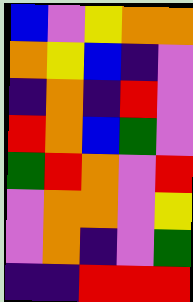[["blue", "violet", "yellow", "orange", "orange"], ["orange", "yellow", "blue", "indigo", "violet"], ["indigo", "orange", "indigo", "red", "violet"], ["red", "orange", "blue", "green", "violet"], ["green", "red", "orange", "violet", "red"], ["violet", "orange", "orange", "violet", "yellow"], ["violet", "orange", "indigo", "violet", "green"], ["indigo", "indigo", "red", "red", "red"]]